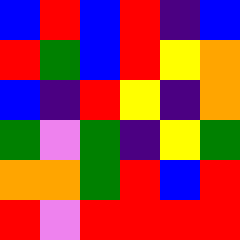[["blue", "red", "blue", "red", "indigo", "blue"], ["red", "green", "blue", "red", "yellow", "orange"], ["blue", "indigo", "red", "yellow", "indigo", "orange"], ["green", "violet", "green", "indigo", "yellow", "green"], ["orange", "orange", "green", "red", "blue", "red"], ["red", "violet", "red", "red", "red", "red"]]